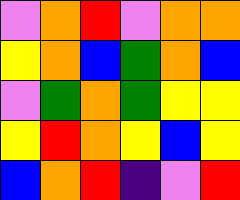[["violet", "orange", "red", "violet", "orange", "orange"], ["yellow", "orange", "blue", "green", "orange", "blue"], ["violet", "green", "orange", "green", "yellow", "yellow"], ["yellow", "red", "orange", "yellow", "blue", "yellow"], ["blue", "orange", "red", "indigo", "violet", "red"]]